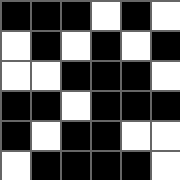[["black", "black", "black", "white", "black", "white"], ["white", "black", "white", "black", "white", "black"], ["white", "white", "black", "black", "black", "white"], ["black", "black", "white", "black", "black", "black"], ["black", "white", "black", "black", "white", "white"], ["white", "black", "black", "black", "black", "white"]]